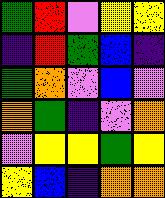[["green", "red", "violet", "yellow", "yellow"], ["indigo", "red", "green", "blue", "indigo"], ["green", "orange", "violet", "blue", "violet"], ["orange", "green", "indigo", "violet", "orange"], ["violet", "yellow", "yellow", "green", "yellow"], ["yellow", "blue", "indigo", "orange", "orange"]]